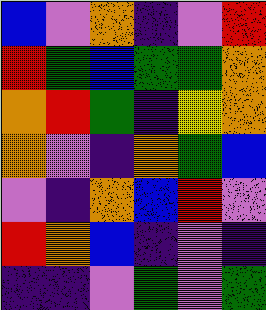[["blue", "violet", "orange", "indigo", "violet", "red"], ["red", "green", "blue", "green", "green", "orange"], ["orange", "red", "green", "indigo", "yellow", "orange"], ["orange", "violet", "indigo", "orange", "green", "blue"], ["violet", "indigo", "orange", "blue", "red", "violet"], ["red", "orange", "blue", "indigo", "violet", "indigo"], ["indigo", "indigo", "violet", "green", "violet", "green"]]